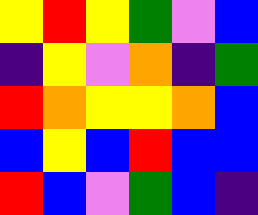[["yellow", "red", "yellow", "green", "violet", "blue"], ["indigo", "yellow", "violet", "orange", "indigo", "green"], ["red", "orange", "yellow", "yellow", "orange", "blue"], ["blue", "yellow", "blue", "red", "blue", "blue"], ["red", "blue", "violet", "green", "blue", "indigo"]]